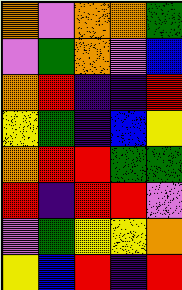[["orange", "violet", "orange", "orange", "green"], ["violet", "green", "orange", "violet", "blue"], ["orange", "red", "indigo", "indigo", "red"], ["yellow", "green", "indigo", "blue", "yellow"], ["orange", "red", "red", "green", "green"], ["red", "indigo", "red", "red", "violet"], ["violet", "green", "yellow", "yellow", "orange"], ["yellow", "blue", "red", "indigo", "red"]]